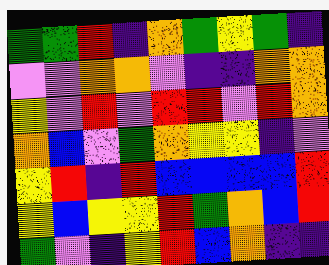[["green", "green", "red", "indigo", "orange", "green", "yellow", "green", "indigo"], ["violet", "violet", "orange", "orange", "violet", "indigo", "indigo", "orange", "orange"], ["yellow", "violet", "red", "violet", "red", "red", "violet", "red", "orange"], ["orange", "blue", "violet", "green", "orange", "yellow", "yellow", "indigo", "violet"], ["yellow", "red", "indigo", "red", "blue", "blue", "blue", "blue", "red"], ["yellow", "blue", "yellow", "yellow", "red", "green", "orange", "blue", "red"], ["green", "violet", "indigo", "yellow", "red", "blue", "orange", "indigo", "indigo"]]